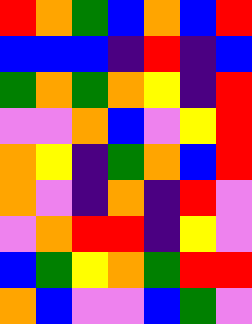[["red", "orange", "green", "blue", "orange", "blue", "red"], ["blue", "blue", "blue", "indigo", "red", "indigo", "blue"], ["green", "orange", "green", "orange", "yellow", "indigo", "red"], ["violet", "violet", "orange", "blue", "violet", "yellow", "red"], ["orange", "yellow", "indigo", "green", "orange", "blue", "red"], ["orange", "violet", "indigo", "orange", "indigo", "red", "violet"], ["violet", "orange", "red", "red", "indigo", "yellow", "violet"], ["blue", "green", "yellow", "orange", "green", "red", "red"], ["orange", "blue", "violet", "violet", "blue", "green", "violet"]]